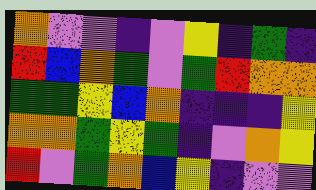[["orange", "violet", "violet", "indigo", "violet", "yellow", "indigo", "green", "indigo"], ["red", "blue", "orange", "green", "violet", "green", "red", "orange", "orange"], ["green", "green", "yellow", "blue", "orange", "indigo", "indigo", "indigo", "yellow"], ["orange", "orange", "green", "yellow", "green", "indigo", "violet", "orange", "yellow"], ["red", "violet", "green", "orange", "blue", "yellow", "indigo", "violet", "violet"]]